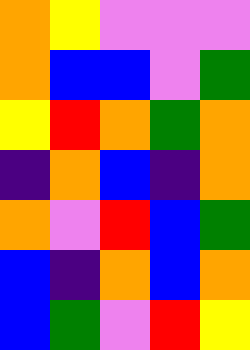[["orange", "yellow", "violet", "violet", "violet"], ["orange", "blue", "blue", "violet", "green"], ["yellow", "red", "orange", "green", "orange"], ["indigo", "orange", "blue", "indigo", "orange"], ["orange", "violet", "red", "blue", "green"], ["blue", "indigo", "orange", "blue", "orange"], ["blue", "green", "violet", "red", "yellow"]]